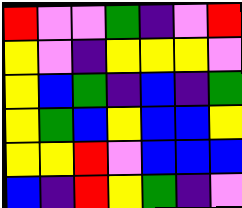[["red", "violet", "violet", "green", "indigo", "violet", "red"], ["yellow", "violet", "indigo", "yellow", "yellow", "yellow", "violet"], ["yellow", "blue", "green", "indigo", "blue", "indigo", "green"], ["yellow", "green", "blue", "yellow", "blue", "blue", "yellow"], ["yellow", "yellow", "red", "violet", "blue", "blue", "blue"], ["blue", "indigo", "red", "yellow", "green", "indigo", "violet"]]